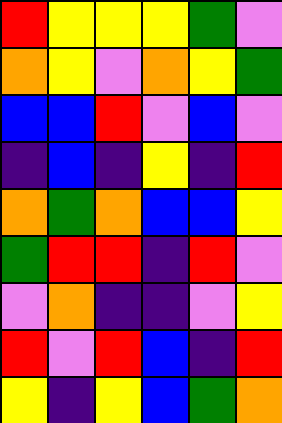[["red", "yellow", "yellow", "yellow", "green", "violet"], ["orange", "yellow", "violet", "orange", "yellow", "green"], ["blue", "blue", "red", "violet", "blue", "violet"], ["indigo", "blue", "indigo", "yellow", "indigo", "red"], ["orange", "green", "orange", "blue", "blue", "yellow"], ["green", "red", "red", "indigo", "red", "violet"], ["violet", "orange", "indigo", "indigo", "violet", "yellow"], ["red", "violet", "red", "blue", "indigo", "red"], ["yellow", "indigo", "yellow", "blue", "green", "orange"]]